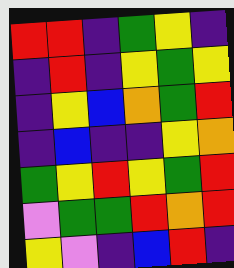[["red", "red", "indigo", "green", "yellow", "indigo"], ["indigo", "red", "indigo", "yellow", "green", "yellow"], ["indigo", "yellow", "blue", "orange", "green", "red"], ["indigo", "blue", "indigo", "indigo", "yellow", "orange"], ["green", "yellow", "red", "yellow", "green", "red"], ["violet", "green", "green", "red", "orange", "red"], ["yellow", "violet", "indigo", "blue", "red", "indigo"]]